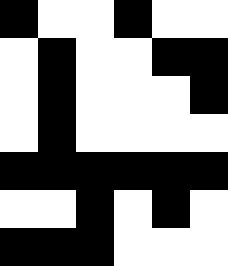[["black", "white", "white", "black", "white", "white"], ["white", "black", "white", "white", "black", "black"], ["white", "black", "white", "white", "white", "black"], ["white", "black", "white", "white", "white", "white"], ["black", "black", "black", "black", "black", "black"], ["white", "white", "black", "white", "black", "white"], ["black", "black", "black", "white", "white", "white"]]